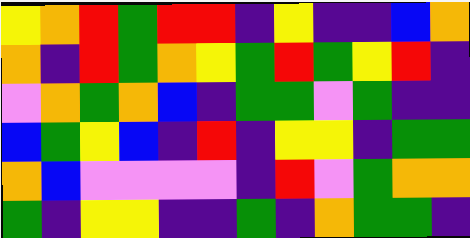[["yellow", "orange", "red", "green", "red", "red", "indigo", "yellow", "indigo", "indigo", "blue", "orange"], ["orange", "indigo", "red", "green", "orange", "yellow", "green", "red", "green", "yellow", "red", "indigo"], ["violet", "orange", "green", "orange", "blue", "indigo", "green", "green", "violet", "green", "indigo", "indigo"], ["blue", "green", "yellow", "blue", "indigo", "red", "indigo", "yellow", "yellow", "indigo", "green", "green"], ["orange", "blue", "violet", "violet", "violet", "violet", "indigo", "red", "violet", "green", "orange", "orange"], ["green", "indigo", "yellow", "yellow", "indigo", "indigo", "green", "indigo", "orange", "green", "green", "indigo"]]